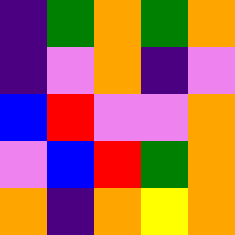[["indigo", "green", "orange", "green", "orange"], ["indigo", "violet", "orange", "indigo", "violet"], ["blue", "red", "violet", "violet", "orange"], ["violet", "blue", "red", "green", "orange"], ["orange", "indigo", "orange", "yellow", "orange"]]